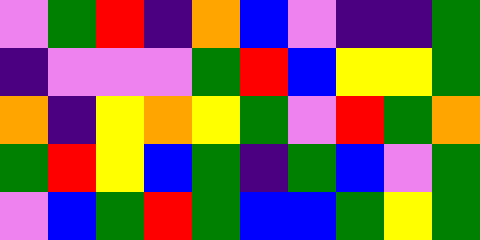[["violet", "green", "red", "indigo", "orange", "blue", "violet", "indigo", "indigo", "green"], ["indigo", "violet", "violet", "violet", "green", "red", "blue", "yellow", "yellow", "green"], ["orange", "indigo", "yellow", "orange", "yellow", "green", "violet", "red", "green", "orange"], ["green", "red", "yellow", "blue", "green", "indigo", "green", "blue", "violet", "green"], ["violet", "blue", "green", "red", "green", "blue", "blue", "green", "yellow", "green"]]